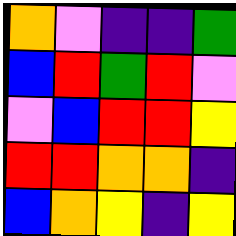[["orange", "violet", "indigo", "indigo", "green"], ["blue", "red", "green", "red", "violet"], ["violet", "blue", "red", "red", "yellow"], ["red", "red", "orange", "orange", "indigo"], ["blue", "orange", "yellow", "indigo", "yellow"]]